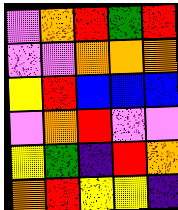[["violet", "orange", "red", "green", "red"], ["violet", "violet", "orange", "orange", "orange"], ["yellow", "red", "blue", "blue", "blue"], ["violet", "orange", "red", "violet", "violet"], ["yellow", "green", "indigo", "red", "orange"], ["orange", "red", "yellow", "yellow", "indigo"]]